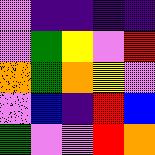[["violet", "indigo", "indigo", "indigo", "indigo"], ["violet", "green", "yellow", "violet", "red"], ["orange", "green", "orange", "yellow", "violet"], ["violet", "blue", "indigo", "red", "blue"], ["green", "violet", "violet", "red", "orange"]]